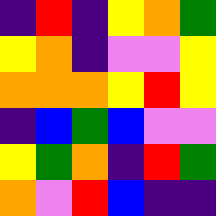[["indigo", "red", "indigo", "yellow", "orange", "green"], ["yellow", "orange", "indigo", "violet", "violet", "yellow"], ["orange", "orange", "orange", "yellow", "red", "yellow"], ["indigo", "blue", "green", "blue", "violet", "violet"], ["yellow", "green", "orange", "indigo", "red", "green"], ["orange", "violet", "red", "blue", "indigo", "indigo"]]